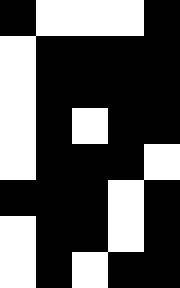[["black", "white", "white", "white", "black"], ["white", "black", "black", "black", "black"], ["white", "black", "black", "black", "black"], ["white", "black", "white", "black", "black"], ["white", "black", "black", "black", "white"], ["black", "black", "black", "white", "black"], ["white", "black", "black", "white", "black"], ["white", "black", "white", "black", "black"]]